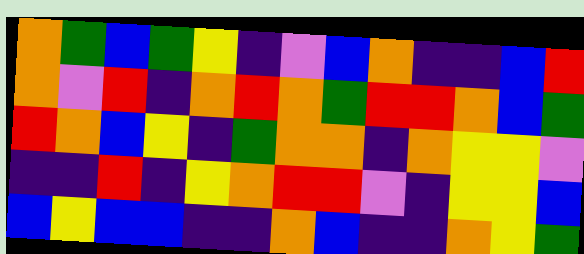[["orange", "green", "blue", "green", "yellow", "indigo", "violet", "blue", "orange", "indigo", "indigo", "blue", "red"], ["orange", "violet", "red", "indigo", "orange", "red", "orange", "green", "red", "red", "orange", "blue", "green"], ["red", "orange", "blue", "yellow", "indigo", "green", "orange", "orange", "indigo", "orange", "yellow", "yellow", "violet"], ["indigo", "indigo", "red", "indigo", "yellow", "orange", "red", "red", "violet", "indigo", "yellow", "yellow", "blue"], ["blue", "yellow", "blue", "blue", "indigo", "indigo", "orange", "blue", "indigo", "indigo", "orange", "yellow", "green"]]